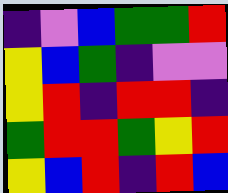[["indigo", "violet", "blue", "green", "green", "red"], ["yellow", "blue", "green", "indigo", "violet", "violet"], ["yellow", "red", "indigo", "red", "red", "indigo"], ["green", "red", "red", "green", "yellow", "red"], ["yellow", "blue", "red", "indigo", "red", "blue"]]